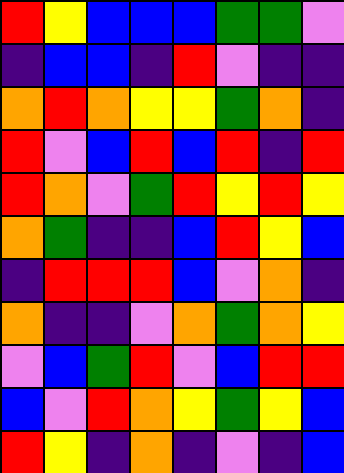[["red", "yellow", "blue", "blue", "blue", "green", "green", "violet"], ["indigo", "blue", "blue", "indigo", "red", "violet", "indigo", "indigo"], ["orange", "red", "orange", "yellow", "yellow", "green", "orange", "indigo"], ["red", "violet", "blue", "red", "blue", "red", "indigo", "red"], ["red", "orange", "violet", "green", "red", "yellow", "red", "yellow"], ["orange", "green", "indigo", "indigo", "blue", "red", "yellow", "blue"], ["indigo", "red", "red", "red", "blue", "violet", "orange", "indigo"], ["orange", "indigo", "indigo", "violet", "orange", "green", "orange", "yellow"], ["violet", "blue", "green", "red", "violet", "blue", "red", "red"], ["blue", "violet", "red", "orange", "yellow", "green", "yellow", "blue"], ["red", "yellow", "indigo", "orange", "indigo", "violet", "indigo", "blue"]]